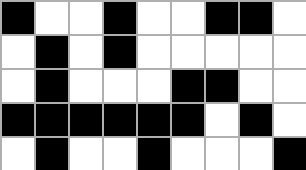[["black", "white", "white", "black", "white", "white", "black", "black", "white"], ["white", "black", "white", "black", "white", "white", "white", "white", "white"], ["white", "black", "white", "white", "white", "black", "black", "white", "white"], ["black", "black", "black", "black", "black", "black", "white", "black", "white"], ["white", "black", "white", "white", "black", "white", "white", "white", "black"]]